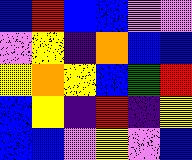[["blue", "red", "blue", "blue", "violet", "violet"], ["violet", "yellow", "indigo", "orange", "blue", "blue"], ["yellow", "orange", "yellow", "blue", "green", "red"], ["blue", "yellow", "indigo", "red", "indigo", "yellow"], ["blue", "blue", "violet", "yellow", "violet", "blue"]]